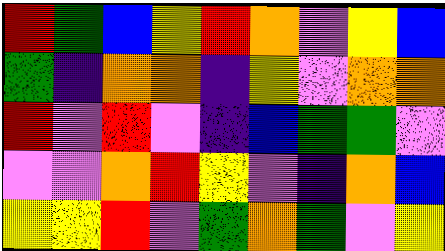[["red", "green", "blue", "yellow", "red", "orange", "violet", "yellow", "blue"], ["green", "indigo", "orange", "orange", "indigo", "yellow", "violet", "orange", "orange"], ["red", "violet", "red", "violet", "indigo", "blue", "green", "green", "violet"], ["violet", "violet", "orange", "red", "yellow", "violet", "indigo", "orange", "blue"], ["yellow", "yellow", "red", "violet", "green", "orange", "green", "violet", "yellow"]]